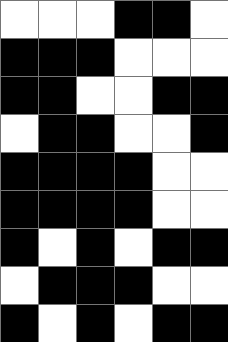[["white", "white", "white", "black", "black", "white"], ["black", "black", "black", "white", "white", "white"], ["black", "black", "white", "white", "black", "black"], ["white", "black", "black", "white", "white", "black"], ["black", "black", "black", "black", "white", "white"], ["black", "black", "black", "black", "white", "white"], ["black", "white", "black", "white", "black", "black"], ["white", "black", "black", "black", "white", "white"], ["black", "white", "black", "white", "black", "black"]]